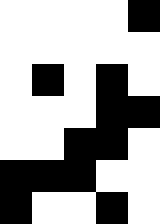[["white", "white", "white", "white", "black"], ["white", "white", "white", "white", "white"], ["white", "black", "white", "black", "white"], ["white", "white", "white", "black", "black"], ["white", "white", "black", "black", "white"], ["black", "black", "black", "white", "white"], ["black", "white", "white", "black", "white"]]